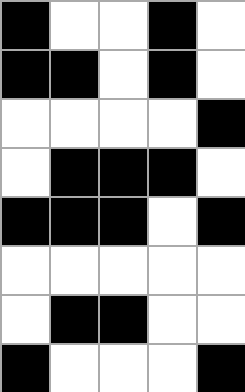[["black", "white", "white", "black", "white"], ["black", "black", "white", "black", "white"], ["white", "white", "white", "white", "black"], ["white", "black", "black", "black", "white"], ["black", "black", "black", "white", "black"], ["white", "white", "white", "white", "white"], ["white", "black", "black", "white", "white"], ["black", "white", "white", "white", "black"]]